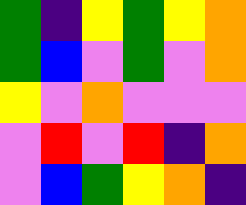[["green", "indigo", "yellow", "green", "yellow", "orange"], ["green", "blue", "violet", "green", "violet", "orange"], ["yellow", "violet", "orange", "violet", "violet", "violet"], ["violet", "red", "violet", "red", "indigo", "orange"], ["violet", "blue", "green", "yellow", "orange", "indigo"]]